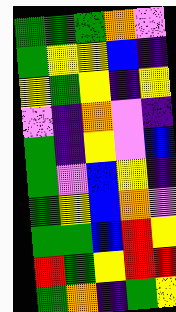[["green", "green", "green", "orange", "violet"], ["green", "yellow", "yellow", "blue", "indigo"], ["yellow", "green", "yellow", "indigo", "yellow"], ["violet", "indigo", "orange", "violet", "indigo"], ["green", "indigo", "yellow", "violet", "blue"], ["green", "violet", "blue", "yellow", "indigo"], ["green", "yellow", "blue", "orange", "violet"], ["green", "green", "blue", "red", "yellow"], ["red", "green", "yellow", "red", "red"], ["green", "orange", "indigo", "green", "yellow"]]